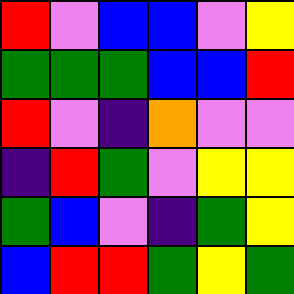[["red", "violet", "blue", "blue", "violet", "yellow"], ["green", "green", "green", "blue", "blue", "red"], ["red", "violet", "indigo", "orange", "violet", "violet"], ["indigo", "red", "green", "violet", "yellow", "yellow"], ["green", "blue", "violet", "indigo", "green", "yellow"], ["blue", "red", "red", "green", "yellow", "green"]]